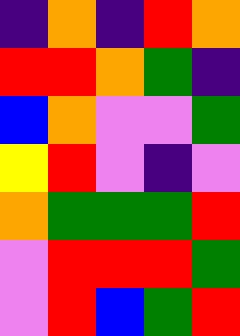[["indigo", "orange", "indigo", "red", "orange"], ["red", "red", "orange", "green", "indigo"], ["blue", "orange", "violet", "violet", "green"], ["yellow", "red", "violet", "indigo", "violet"], ["orange", "green", "green", "green", "red"], ["violet", "red", "red", "red", "green"], ["violet", "red", "blue", "green", "red"]]